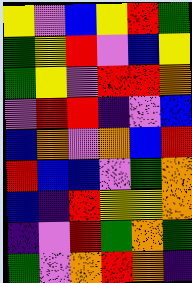[["yellow", "violet", "blue", "yellow", "red", "green"], ["green", "yellow", "red", "violet", "blue", "yellow"], ["green", "yellow", "violet", "red", "red", "orange"], ["violet", "red", "red", "indigo", "violet", "blue"], ["blue", "orange", "violet", "orange", "blue", "red"], ["red", "blue", "blue", "violet", "green", "orange"], ["blue", "indigo", "red", "yellow", "yellow", "orange"], ["indigo", "violet", "red", "green", "orange", "green"], ["green", "violet", "orange", "red", "orange", "indigo"]]